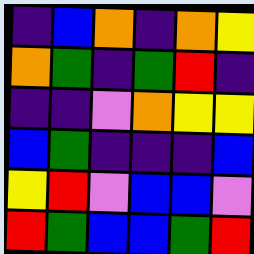[["indigo", "blue", "orange", "indigo", "orange", "yellow"], ["orange", "green", "indigo", "green", "red", "indigo"], ["indigo", "indigo", "violet", "orange", "yellow", "yellow"], ["blue", "green", "indigo", "indigo", "indigo", "blue"], ["yellow", "red", "violet", "blue", "blue", "violet"], ["red", "green", "blue", "blue", "green", "red"]]